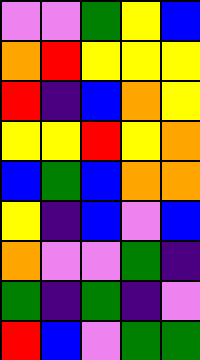[["violet", "violet", "green", "yellow", "blue"], ["orange", "red", "yellow", "yellow", "yellow"], ["red", "indigo", "blue", "orange", "yellow"], ["yellow", "yellow", "red", "yellow", "orange"], ["blue", "green", "blue", "orange", "orange"], ["yellow", "indigo", "blue", "violet", "blue"], ["orange", "violet", "violet", "green", "indigo"], ["green", "indigo", "green", "indigo", "violet"], ["red", "blue", "violet", "green", "green"]]